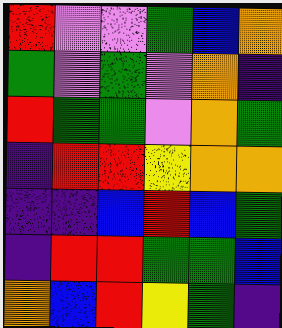[["red", "violet", "violet", "green", "blue", "orange"], ["green", "violet", "green", "violet", "orange", "indigo"], ["red", "green", "green", "violet", "orange", "green"], ["indigo", "red", "red", "yellow", "orange", "orange"], ["indigo", "indigo", "blue", "red", "blue", "green"], ["indigo", "red", "red", "green", "green", "blue"], ["orange", "blue", "red", "yellow", "green", "indigo"]]